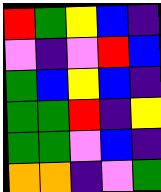[["red", "green", "yellow", "blue", "indigo"], ["violet", "indigo", "violet", "red", "blue"], ["green", "blue", "yellow", "blue", "indigo"], ["green", "green", "red", "indigo", "yellow"], ["green", "green", "violet", "blue", "indigo"], ["orange", "orange", "indigo", "violet", "green"]]